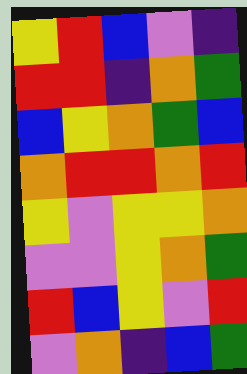[["yellow", "red", "blue", "violet", "indigo"], ["red", "red", "indigo", "orange", "green"], ["blue", "yellow", "orange", "green", "blue"], ["orange", "red", "red", "orange", "red"], ["yellow", "violet", "yellow", "yellow", "orange"], ["violet", "violet", "yellow", "orange", "green"], ["red", "blue", "yellow", "violet", "red"], ["violet", "orange", "indigo", "blue", "green"]]